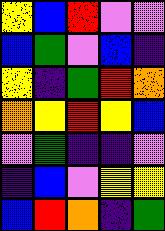[["yellow", "blue", "red", "violet", "violet"], ["blue", "green", "violet", "blue", "indigo"], ["yellow", "indigo", "green", "red", "orange"], ["orange", "yellow", "red", "yellow", "blue"], ["violet", "green", "indigo", "indigo", "violet"], ["indigo", "blue", "violet", "yellow", "yellow"], ["blue", "red", "orange", "indigo", "green"]]